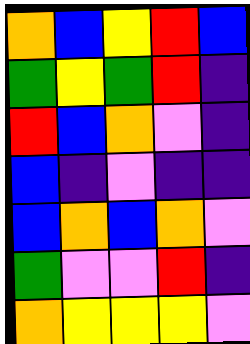[["orange", "blue", "yellow", "red", "blue"], ["green", "yellow", "green", "red", "indigo"], ["red", "blue", "orange", "violet", "indigo"], ["blue", "indigo", "violet", "indigo", "indigo"], ["blue", "orange", "blue", "orange", "violet"], ["green", "violet", "violet", "red", "indigo"], ["orange", "yellow", "yellow", "yellow", "violet"]]